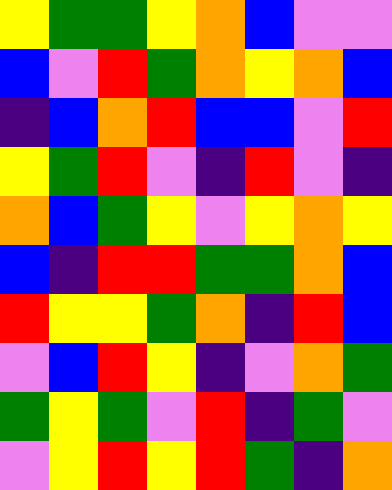[["yellow", "green", "green", "yellow", "orange", "blue", "violet", "violet"], ["blue", "violet", "red", "green", "orange", "yellow", "orange", "blue"], ["indigo", "blue", "orange", "red", "blue", "blue", "violet", "red"], ["yellow", "green", "red", "violet", "indigo", "red", "violet", "indigo"], ["orange", "blue", "green", "yellow", "violet", "yellow", "orange", "yellow"], ["blue", "indigo", "red", "red", "green", "green", "orange", "blue"], ["red", "yellow", "yellow", "green", "orange", "indigo", "red", "blue"], ["violet", "blue", "red", "yellow", "indigo", "violet", "orange", "green"], ["green", "yellow", "green", "violet", "red", "indigo", "green", "violet"], ["violet", "yellow", "red", "yellow", "red", "green", "indigo", "orange"]]